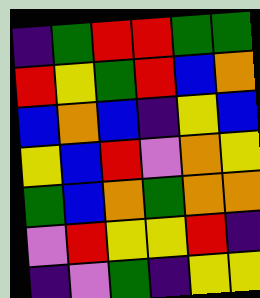[["indigo", "green", "red", "red", "green", "green"], ["red", "yellow", "green", "red", "blue", "orange"], ["blue", "orange", "blue", "indigo", "yellow", "blue"], ["yellow", "blue", "red", "violet", "orange", "yellow"], ["green", "blue", "orange", "green", "orange", "orange"], ["violet", "red", "yellow", "yellow", "red", "indigo"], ["indigo", "violet", "green", "indigo", "yellow", "yellow"]]